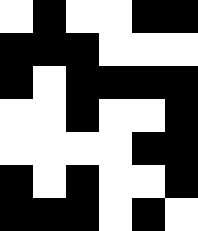[["white", "black", "white", "white", "black", "black"], ["black", "black", "black", "white", "white", "white"], ["black", "white", "black", "black", "black", "black"], ["white", "white", "black", "white", "white", "black"], ["white", "white", "white", "white", "black", "black"], ["black", "white", "black", "white", "white", "black"], ["black", "black", "black", "white", "black", "white"]]